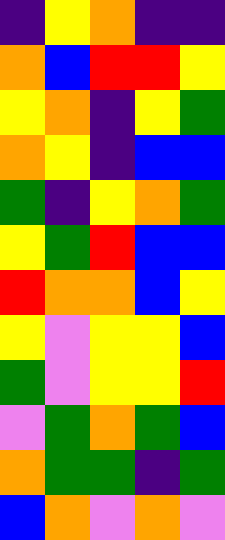[["indigo", "yellow", "orange", "indigo", "indigo"], ["orange", "blue", "red", "red", "yellow"], ["yellow", "orange", "indigo", "yellow", "green"], ["orange", "yellow", "indigo", "blue", "blue"], ["green", "indigo", "yellow", "orange", "green"], ["yellow", "green", "red", "blue", "blue"], ["red", "orange", "orange", "blue", "yellow"], ["yellow", "violet", "yellow", "yellow", "blue"], ["green", "violet", "yellow", "yellow", "red"], ["violet", "green", "orange", "green", "blue"], ["orange", "green", "green", "indigo", "green"], ["blue", "orange", "violet", "orange", "violet"]]